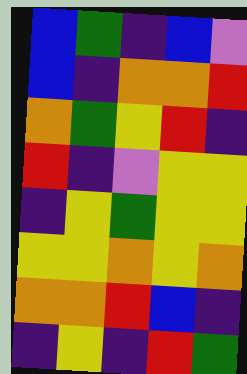[["blue", "green", "indigo", "blue", "violet"], ["blue", "indigo", "orange", "orange", "red"], ["orange", "green", "yellow", "red", "indigo"], ["red", "indigo", "violet", "yellow", "yellow"], ["indigo", "yellow", "green", "yellow", "yellow"], ["yellow", "yellow", "orange", "yellow", "orange"], ["orange", "orange", "red", "blue", "indigo"], ["indigo", "yellow", "indigo", "red", "green"]]